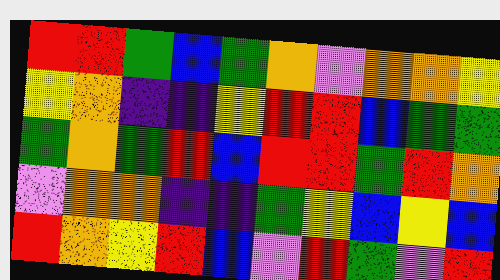[["red", "red", "green", "blue", "green", "orange", "violet", "orange", "orange", "yellow"], ["yellow", "orange", "indigo", "indigo", "yellow", "red", "red", "blue", "green", "green"], ["green", "orange", "green", "red", "blue", "red", "red", "green", "red", "orange"], ["violet", "orange", "orange", "indigo", "indigo", "green", "yellow", "blue", "yellow", "blue"], ["red", "orange", "yellow", "red", "blue", "violet", "red", "green", "violet", "red"]]